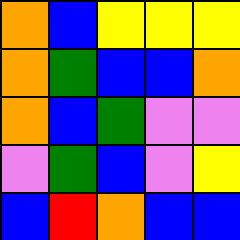[["orange", "blue", "yellow", "yellow", "yellow"], ["orange", "green", "blue", "blue", "orange"], ["orange", "blue", "green", "violet", "violet"], ["violet", "green", "blue", "violet", "yellow"], ["blue", "red", "orange", "blue", "blue"]]